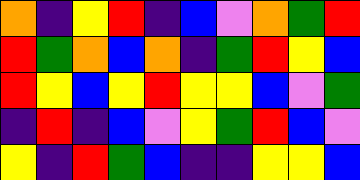[["orange", "indigo", "yellow", "red", "indigo", "blue", "violet", "orange", "green", "red"], ["red", "green", "orange", "blue", "orange", "indigo", "green", "red", "yellow", "blue"], ["red", "yellow", "blue", "yellow", "red", "yellow", "yellow", "blue", "violet", "green"], ["indigo", "red", "indigo", "blue", "violet", "yellow", "green", "red", "blue", "violet"], ["yellow", "indigo", "red", "green", "blue", "indigo", "indigo", "yellow", "yellow", "blue"]]